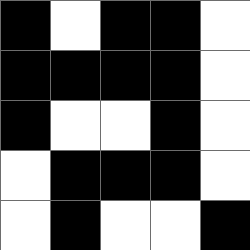[["black", "white", "black", "black", "white"], ["black", "black", "black", "black", "white"], ["black", "white", "white", "black", "white"], ["white", "black", "black", "black", "white"], ["white", "black", "white", "white", "black"]]